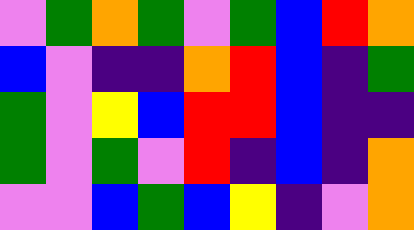[["violet", "green", "orange", "green", "violet", "green", "blue", "red", "orange"], ["blue", "violet", "indigo", "indigo", "orange", "red", "blue", "indigo", "green"], ["green", "violet", "yellow", "blue", "red", "red", "blue", "indigo", "indigo"], ["green", "violet", "green", "violet", "red", "indigo", "blue", "indigo", "orange"], ["violet", "violet", "blue", "green", "blue", "yellow", "indigo", "violet", "orange"]]